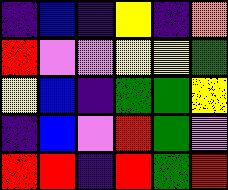[["indigo", "blue", "indigo", "yellow", "indigo", "orange"], ["red", "violet", "violet", "yellow", "yellow", "green"], ["yellow", "blue", "indigo", "green", "green", "yellow"], ["indigo", "blue", "violet", "red", "green", "violet"], ["red", "red", "indigo", "red", "green", "red"]]